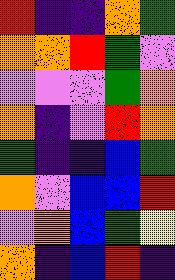[["red", "indigo", "indigo", "orange", "green"], ["orange", "orange", "red", "green", "violet"], ["violet", "violet", "violet", "green", "orange"], ["orange", "indigo", "violet", "red", "orange"], ["green", "indigo", "indigo", "blue", "green"], ["orange", "violet", "blue", "blue", "red"], ["violet", "orange", "blue", "green", "yellow"], ["orange", "indigo", "blue", "red", "indigo"]]